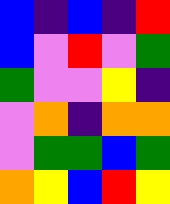[["blue", "indigo", "blue", "indigo", "red"], ["blue", "violet", "red", "violet", "green"], ["green", "violet", "violet", "yellow", "indigo"], ["violet", "orange", "indigo", "orange", "orange"], ["violet", "green", "green", "blue", "green"], ["orange", "yellow", "blue", "red", "yellow"]]